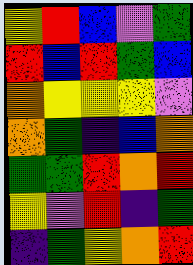[["yellow", "red", "blue", "violet", "green"], ["red", "blue", "red", "green", "blue"], ["orange", "yellow", "yellow", "yellow", "violet"], ["orange", "green", "indigo", "blue", "orange"], ["green", "green", "red", "orange", "red"], ["yellow", "violet", "red", "indigo", "green"], ["indigo", "green", "yellow", "orange", "red"]]